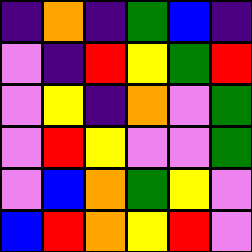[["indigo", "orange", "indigo", "green", "blue", "indigo"], ["violet", "indigo", "red", "yellow", "green", "red"], ["violet", "yellow", "indigo", "orange", "violet", "green"], ["violet", "red", "yellow", "violet", "violet", "green"], ["violet", "blue", "orange", "green", "yellow", "violet"], ["blue", "red", "orange", "yellow", "red", "violet"]]